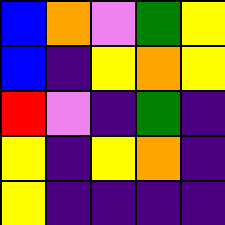[["blue", "orange", "violet", "green", "yellow"], ["blue", "indigo", "yellow", "orange", "yellow"], ["red", "violet", "indigo", "green", "indigo"], ["yellow", "indigo", "yellow", "orange", "indigo"], ["yellow", "indigo", "indigo", "indigo", "indigo"]]